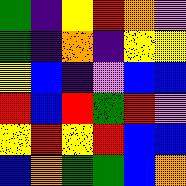[["green", "indigo", "yellow", "red", "orange", "violet"], ["green", "indigo", "orange", "indigo", "yellow", "yellow"], ["yellow", "blue", "indigo", "violet", "blue", "blue"], ["red", "blue", "red", "green", "red", "violet"], ["yellow", "red", "yellow", "red", "blue", "blue"], ["blue", "orange", "green", "green", "blue", "orange"]]